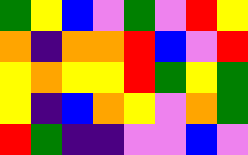[["green", "yellow", "blue", "violet", "green", "violet", "red", "yellow"], ["orange", "indigo", "orange", "orange", "red", "blue", "violet", "red"], ["yellow", "orange", "yellow", "yellow", "red", "green", "yellow", "green"], ["yellow", "indigo", "blue", "orange", "yellow", "violet", "orange", "green"], ["red", "green", "indigo", "indigo", "violet", "violet", "blue", "violet"]]